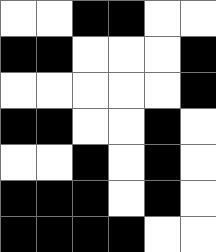[["white", "white", "black", "black", "white", "white"], ["black", "black", "white", "white", "white", "black"], ["white", "white", "white", "white", "white", "black"], ["black", "black", "white", "white", "black", "white"], ["white", "white", "black", "white", "black", "white"], ["black", "black", "black", "white", "black", "white"], ["black", "black", "black", "black", "white", "white"]]